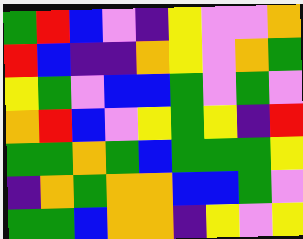[["green", "red", "blue", "violet", "indigo", "yellow", "violet", "violet", "orange"], ["red", "blue", "indigo", "indigo", "orange", "yellow", "violet", "orange", "green"], ["yellow", "green", "violet", "blue", "blue", "green", "violet", "green", "violet"], ["orange", "red", "blue", "violet", "yellow", "green", "yellow", "indigo", "red"], ["green", "green", "orange", "green", "blue", "green", "green", "green", "yellow"], ["indigo", "orange", "green", "orange", "orange", "blue", "blue", "green", "violet"], ["green", "green", "blue", "orange", "orange", "indigo", "yellow", "violet", "yellow"]]